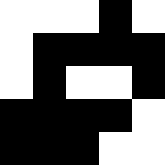[["white", "white", "white", "black", "white"], ["white", "black", "black", "black", "black"], ["white", "black", "white", "white", "black"], ["black", "black", "black", "black", "white"], ["black", "black", "black", "white", "white"]]